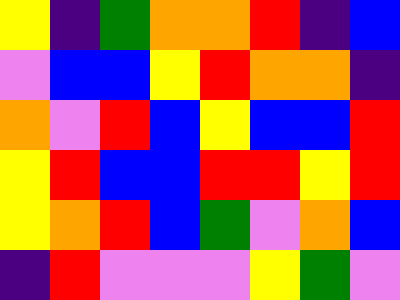[["yellow", "indigo", "green", "orange", "orange", "red", "indigo", "blue"], ["violet", "blue", "blue", "yellow", "red", "orange", "orange", "indigo"], ["orange", "violet", "red", "blue", "yellow", "blue", "blue", "red"], ["yellow", "red", "blue", "blue", "red", "red", "yellow", "red"], ["yellow", "orange", "red", "blue", "green", "violet", "orange", "blue"], ["indigo", "red", "violet", "violet", "violet", "yellow", "green", "violet"]]